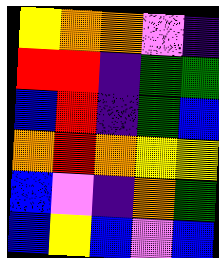[["yellow", "orange", "orange", "violet", "indigo"], ["red", "red", "indigo", "green", "green"], ["blue", "red", "indigo", "green", "blue"], ["orange", "red", "orange", "yellow", "yellow"], ["blue", "violet", "indigo", "orange", "green"], ["blue", "yellow", "blue", "violet", "blue"]]